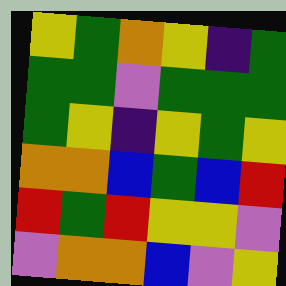[["yellow", "green", "orange", "yellow", "indigo", "green"], ["green", "green", "violet", "green", "green", "green"], ["green", "yellow", "indigo", "yellow", "green", "yellow"], ["orange", "orange", "blue", "green", "blue", "red"], ["red", "green", "red", "yellow", "yellow", "violet"], ["violet", "orange", "orange", "blue", "violet", "yellow"]]